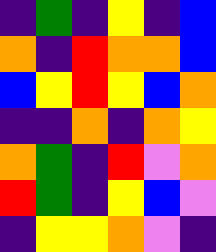[["indigo", "green", "indigo", "yellow", "indigo", "blue"], ["orange", "indigo", "red", "orange", "orange", "blue"], ["blue", "yellow", "red", "yellow", "blue", "orange"], ["indigo", "indigo", "orange", "indigo", "orange", "yellow"], ["orange", "green", "indigo", "red", "violet", "orange"], ["red", "green", "indigo", "yellow", "blue", "violet"], ["indigo", "yellow", "yellow", "orange", "violet", "indigo"]]